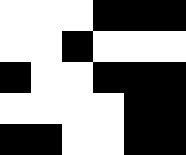[["white", "white", "white", "black", "black", "black"], ["white", "white", "black", "white", "white", "white"], ["black", "white", "white", "black", "black", "black"], ["white", "white", "white", "white", "black", "black"], ["black", "black", "white", "white", "black", "black"]]